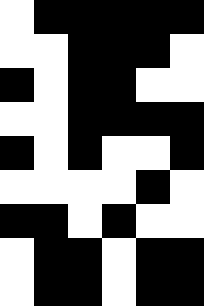[["white", "black", "black", "black", "black", "black"], ["white", "white", "black", "black", "black", "white"], ["black", "white", "black", "black", "white", "white"], ["white", "white", "black", "black", "black", "black"], ["black", "white", "black", "white", "white", "black"], ["white", "white", "white", "white", "black", "white"], ["black", "black", "white", "black", "white", "white"], ["white", "black", "black", "white", "black", "black"], ["white", "black", "black", "white", "black", "black"]]